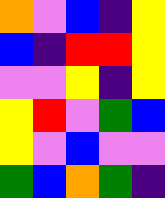[["orange", "violet", "blue", "indigo", "yellow"], ["blue", "indigo", "red", "red", "yellow"], ["violet", "violet", "yellow", "indigo", "yellow"], ["yellow", "red", "violet", "green", "blue"], ["yellow", "violet", "blue", "violet", "violet"], ["green", "blue", "orange", "green", "indigo"]]